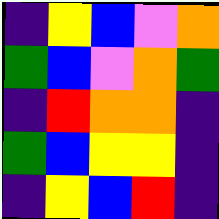[["indigo", "yellow", "blue", "violet", "orange"], ["green", "blue", "violet", "orange", "green"], ["indigo", "red", "orange", "orange", "indigo"], ["green", "blue", "yellow", "yellow", "indigo"], ["indigo", "yellow", "blue", "red", "indigo"]]